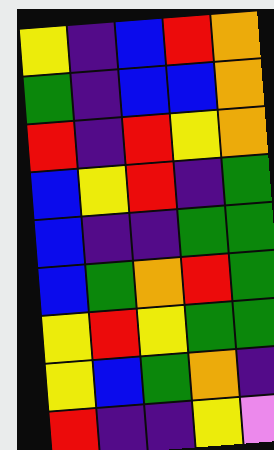[["yellow", "indigo", "blue", "red", "orange"], ["green", "indigo", "blue", "blue", "orange"], ["red", "indigo", "red", "yellow", "orange"], ["blue", "yellow", "red", "indigo", "green"], ["blue", "indigo", "indigo", "green", "green"], ["blue", "green", "orange", "red", "green"], ["yellow", "red", "yellow", "green", "green"], ["yellow", "blue", "green", "orange", "indigo"], ["red", "indigo", "indigo", "yellow", "violet"]]